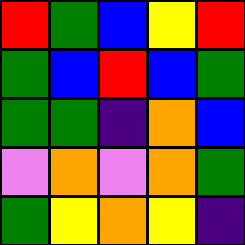[["red", "green", "blue", "yellow", "red"], ["green", "blue", "red", "blue", "green"], ["green", "green", "indigo", "orange", "blue"], ["violet", "orange", "violet", "orange", "green"], ["green", "yellow", "orange", "yellow", "indigo"]]